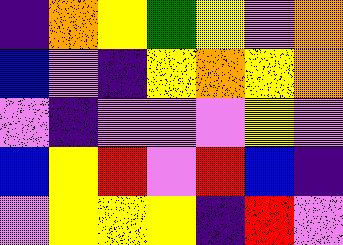[["indigo", "orange", "yellow", "green", "yellow", "violet", "orange"], ["blue", "violet", "indigo", "yellow", "orange", "yellow", "orange"], ["violet", "indigo", "violet", "violet", "violet", "yellow", "violet"], ["blue", "yellow", "red", "violet", "red", "blue", "indigo"], ["violet", "yellow", "yellow", "yellow", "indigo", "red", "violet"]]